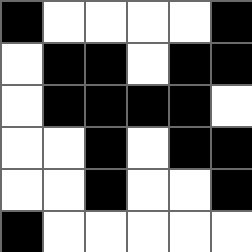[["black", "white", "white", "white", "white", "black"], ["white", "black", "black", "white", "black", "black"], ["white", "black", "black", "black", "black", "white"], ["white", "white", "black", "white", "black", "black"], ["white", "white", "black", "white", "white", "black"], ["black", "white", "white", "white", "white", "white"]]